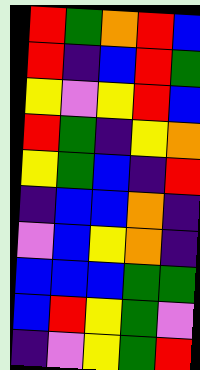[["red", "green", "orange", "red", "blue"], ["red", "indigo", "blue", "red", "green"], ["yellow", "violet", "yellow", "red", "blue"], ["red", "green", "indigo", "yellow", "orange"], ["yellow", "green", "blue", "indigo", "red"], ["indigo", "blue", "blue", "orange", "indigo"], ["violet", "blue", "yellow", "orange", "indigo"], ["blue", "blue", "blue", "green", "green"], ["blue", "red", "yellow", "green", "violet"], ["indigo", "violet", "yellow", "green", "red"]]